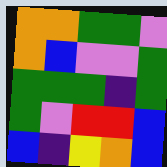[["orange", "orange", "green", "green", "violet"], ["orange", "blue", "violet", "violet", "green"], ["green", "green", "green", "indigo", "green"], ["green", "violet", "red", "red", "blue"], ["blue", "indigo", "yellow", "orange", "blue"]]